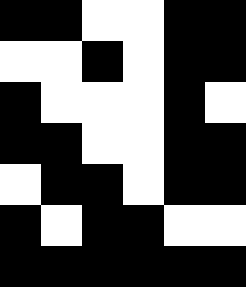[["black", "black", "white", "white", "black", "black"], ["white", "white", "black", "white", "black", "black"], ["black", "white", "white", "white", "black", "white"], ["black", "black", "white", "white", "black", "black"], ["white", "black", "black", "white", "black", "black"], ["black", "white", "black", "black", "white", "white"], ["black", "black", "black", "black", "black", "black"]]